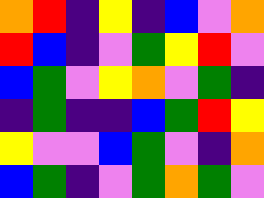[["orange", "red", "indigo", "yellow", "indigo", "blue", "violet", "orange"], ["red", "blue", "indigo", "violet", "green", "yellow", "red", "violet"], ["blue", "green", "violet", "yellow", "orange", "violet", "green", "indigo"], ["indigo", "green", "indigo", "indigo", "blue", "green", "red", "yellow"], ["yellow", "violet", "violet", "blue", "green", "violet", "indigo", "orange"], ["blue", "green", "indigo", "violet", "green", "orange", "green", "violet"]]